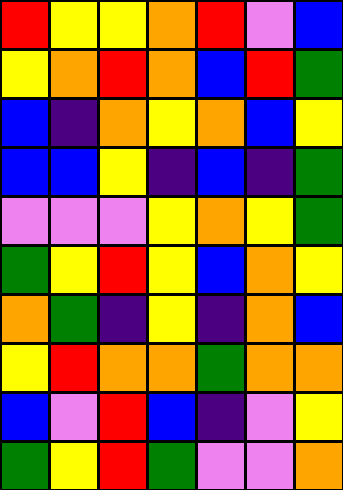[["red", "yellow", "yellow", "orange", "red", "violet", "blue"], ["yellow", "orange", "red", "orange", "blue", "red", "green"], ["blue", "indigo", "orange", "yellow", "orange", "blue", "yellow"], ["blue", "blue", "yellow", "indigo", "blue", "indigo", "green"], ["violet", "violet", "violet", "yellow", "orange", "yellow", "green"], ["green", "yellow", "red", "yellow", "blue", "orange", "yellow"], ["orange", "green", "indigo", "yellow", "indigo", "orange", "blue"], ["yellow", "red", "orange", "orange", "green", "orange", "orange"], ["blue", "violet", "red", "blue", "indigo", "violet", "yellow"], ["green", "yellow", "red", "green", "violet", "violet", "orange"]]